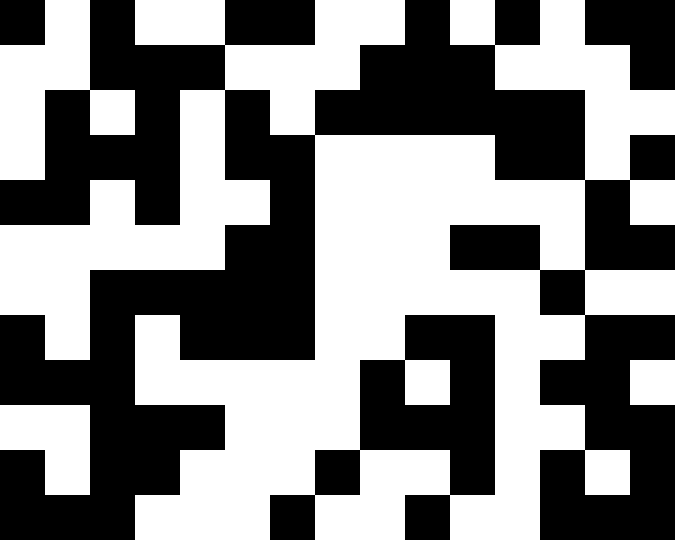[["black", "white", "black", "white", "white", "black", "black", "white", "white", "black", "white", "black", "white", "black", "black"], ["white", "white", "black", "black", "black", "white", "white", "white", "black", "black", "black", "white", "white", "white", "black"], ["white", "black", "white", "black", "white", "black", "white", "black", "black", "black", "black", "black", "black", "white", "white"], ["white", "black", "black", "black", "white", "black", "black", "white", "white", "white", "white", "black", "black", "white", "black"], ["black", "black", "white", "black", "white", "white", "black", "white", "white", "white", "white", "white", "white", "black", "white"], ["white", "white", "white", "white", "white", "black", "black", "white", "white", "white", "black", "black", "white", "black", "black"], ["white", "white", "black", "black", "black", "black", "black", "white", "white", "white", "white", "white", "black", "white", "white"], ["black", "white", "black", "white", "black", "black", "black", "white", "white", "black", "black", "white", "white", "black", "black"], ["black", "black", "black", "white", "white", "white", "white", "white", "black", "white", "black", "white", "black", "black", "white"], ["white", "white", "black", "black", "black", "white", "white", "white", "black", "black", "black", "white", "white", "black", "black"], ["black", "white", "black", "black", "white", "white", "white", "black", "white", "white", "black", "white", "black", "white", "black"], ["black", "black", "black", "white", "white", "white", "black", "white", "white", "black", "white", "white", "black", "black", "black"]]